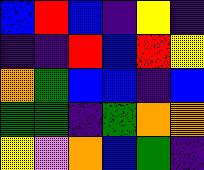[["blue", "red", "blue", "indigo", "yellow", "indigo"], ["indigo", "indigo", "red", "blue", "red", "yellow"], ["orange", "green", "blue", "blue", "indigo", "blue"], ["green", "green", "indigo", "green", "orange", "orange"], ["yellow", "violet", "orange", "blue", "green", "indigo"]]